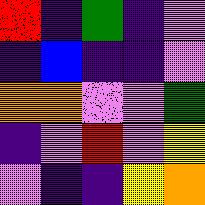[["red", "indigo", "green", "indigo", "violet"], ["indigo", "blue", "indigo", "indigo", "violet"], ["orange", "orange", "violet", "violet", "green"], ["indigo", "violet", "red", "violet", "yellow"], ["violet", "indigo", "indigo", "yellow", "orange"]]